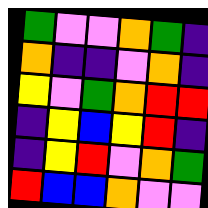[["green", "violet", "violet", "orange", "green", "indigo"], ["orange", "indigo", "indigo", "violet", "orange", "indigo"], ["yellow", "violet", "green", "orange", "red", "red"], ["indigo", "yellow", "blue", "yellow", "red", "indigo"], ["indigo", "yellow", "red", "violet", "orange", "green"], ["red", "blue", "blue", "orange", "violet", "violet"]]